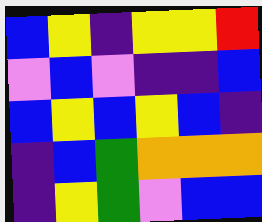[["blue", "yellow", "indigo", "yellow", "yellow", "red"], ["violet", "blue", "violet", "indigo", "indigo", "blue"], ["blue", "yellow", "blue", "yellow", "blue", "indigo"], ["indigo", "blue", "green", "orange", "orange", "orange"], ["indigo", "yellow", "green", "violet", "blue", "blue"]]